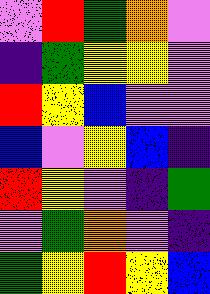[["violet", "red", "green", "orange", "violet"], ["indigo", "green", "yellow", "yellow", "violet"], ["red", "yellow", "blue", "violet", "violet"], ["blue", "violet", "yellow", "blue", "indigo"], ["red", "yellow", "violet", "indigo", "green"], ["violet", "green", "orange", "violet", "indigo"], ["green", "yellow", "red", "yellow", "blue"]]